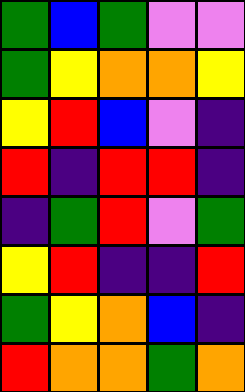[["green", "blue", "green", "violet", "violet"], ["green", "yellow", "orange", "orange", "yellow"], ["yellow", "red", "blue", "violet", "indigo"], ["red", "indigo", "red", "red", "indigo"], ["indigo", "green", "red", "violet", "green"], ["yellow", "red", "indigo", "indigo", "red"], ["green", "yellow", "orange", "blue", "indigo"], ["red", "orange", "orange", "green", "orange"]]